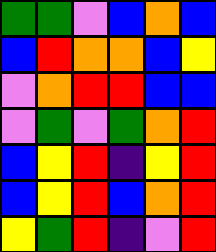[["green", "green", "violet", "blue", "orange", "blue"], ["blue", "red", "orange", "orange", "blue", "yellow"], ["violet", "orange", "red", "red", "blue", "blue"], ["violet", "green", "violet", "green", "orange", "red"], ["blue", "yellow", "red", "indigo", "yellow", "red"], ["blue", "yellow", "red", "blue", "orange", "red"], ["yellow", "green", "red", "indigo", "violet", "red"]]